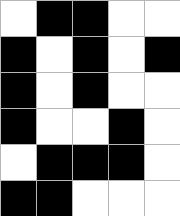[["white", "black", "black", "white", "white"], ["black", "white", "black", "white", "black"], ["black", "white", "black", "white", "white"], ["black", "white", "white", "black", "white"], ["white", "black", "black", "black", "white"], ["black", "black", "white", "white", "white"]]